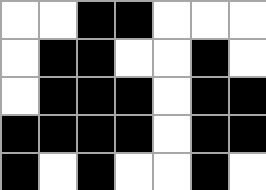[["white", "white", "black", "black", "white", "white", "white"], ["white", "black", "black", "white", "white", "black", "white"], ["white", "black", "black", "black", "white", "black", "black"], ["black", "black", "black", "black", "white", "black", "black"], ["black", "white", "black", "white", "white", "black", "white"]]